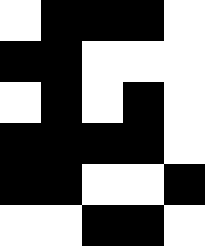[["white", "black", "black", "black", "white"], ["black", "black", "white", "white", "white"], ["white", "black", "white", "black", "white"], ["black", "black", "black", "black", "white"], ["black", "black", "white", "white", "black"], ["white", "white", "black", "black", "white"]]